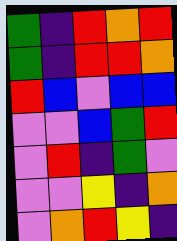[["green", "indigo", "red", "orange", "red"], ["green", "indigo", "red", "red", "orange"], ["red", "blue", "violet", "blue", "blue"], ["violet", "violet", "blue", "green", "red"], ["violet", "red", "indigo", "green", "violet"], ["violet", "violet", "yellow", "indigo", "orange"], ["violet", "orange", "red", "yellow", "indigo"]]